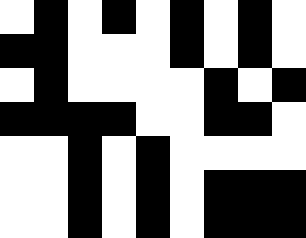[["white", "black", "white", "black", "white", "black", "white", "black", "white"], ["black", "black", "white", "white", "white", "black", "white", "black", "white"], ["white", "black", "white", "white", "white", "white", "black", "white", "black"], ["black", "black", "black", "black", "white", "white", "black", "black", "white"], ["white", "white", "black", "white", "black", "white", "white", "white", "white"], ["white", "white", "black", "white", "black", "white", "black", "black", "black"], ["white", "white", "black", "white", "black", "white", "black", "black", "black"]]